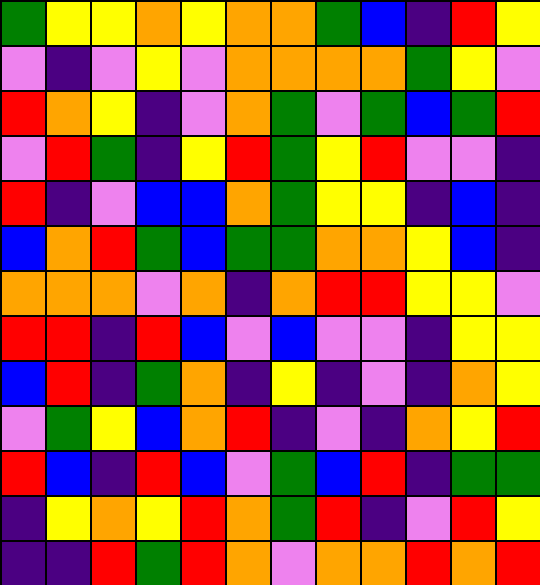[["green", "yellow", "yellow", "orange", "yellow", "orange", "orange", "green", "blue", "indigo", "red", "yellow"], ["violet", "indigo", "violet", "yellow", "violet", "orange", "orange", "orange", "orange", "green", "yellow", "violet"], ["red", "orange", "yellow", "indigo", "violet", "orange", "green", "violet", "green", "blue", "green", "red"], ["violet", "red", "green", "indigo", "yellow", "red", "green", "yellow", "red", "violet", "violet", "indigo"], ["red", "indigo", "violet", "blue", "blue", "orange", "green", "yellow", "yellow", "indigo", "blue", "indigo"], ["blue", "orange", "red", "green", "blue", "green", "green", "orange", "orange", "yellow", "blue", "indigo"], ["orange", "orange", "orange", "violet", "orange", "indigo", "orange", "red", "red", "yellow", "yellow", "violet"], ["red", "red", "indigo", "red", "blue", "violet", "blue", "violet", "violet", "indigo", "yellow", "yellow"], ["blue", "red", "indigo", "green", "orange", "indigo", "yellow", "indigo", "violet", "indigo", "orange", "yellow"], ["violet", "green", "yellow", "blue", "orange", "red", "indigo", "violet", "indigo", "orange", "yellow", "red"], ["red", "blue", "indigo", "red", "blue", "violet", "green", "blue", "red", "indigo", "green", "green"], ["indigo", "yellow", "orange", "yellow", "red", "orange", "green", "red", "indigo", "violet", "red", "yellow"], ["indigo", "indigo", "red", "green", "red", "orange", "violet", "orange", "orange", "red", "orange", "red"]]